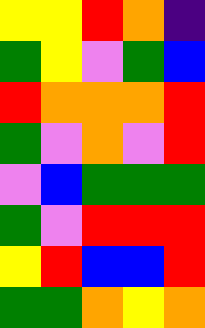[["yellow", "yellow", "red", "orange", "indigo"], ["green", "yellow", "violet", "green", "blue"], ["red", "orange", "orange", "orange", "red"], ["green", "violet", "orange", "violet", "red"], ["violet", "blue", "green", "green", "green"], ["green", "violet", "red", "red", "red"], ["yellow", "red", "blue", "blue", "red"], ["green", "green", "orange", "yellow", "orange"]]